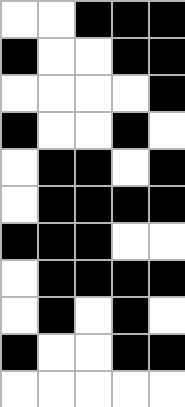[["white", "white", "black", "black", "black"], ["black", "white", "white", "black", "black"], ["white", "white", "white", "white", "black"], ["black", "white", "white", "black", "white"], ["white", "black", "black", "white", "black"], ["white", "black", "black", "black", "black"], ["black", "black", "black", "white", "white"], ["white", "black", "black", "black", "black"], ["white", "black", "white", "black", "white"], ["black", "white", "white", "black", "black"], ["white", "white", "white", "white", "white"]]